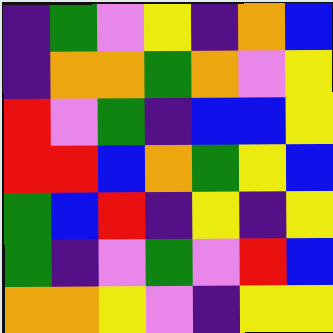[["indigo", "green", "violet", "yellow", "indigo", "orange", "blue"], ["indigo", "orange", "orange", "green", "orange", "violet", "yellow"], ["red", "violet", "green", "indigo", "blue", "blue", "yellow"], ["red", "red", "blue", "orange", "green", "yellow", "blue"], ["green", "blue", "red", "indigo", "yellow", "indigo", "yellow"], ["green", "indigo", "violet", "green", "violet", "red", "blue"], ["orange", "orange", "yellow", "violet", "indigo", "yellow", "yellow"]]